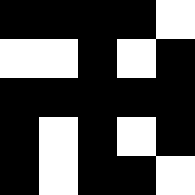[["black", "black", "black", "black", "white"], ["white", "white", "black", "white", "black"], ["black", "black", "black", "black", "black"], ["black", "white", "black", "white", "black"], ["black", "white", "black", "black", "white"]]